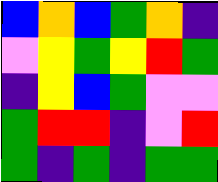[["blue", "orange", "blue", "green", "orange", "indigo"], ["violet", "yellow", "green", "yellow", "red", "green"], ["indigo", "yellow", "blue", "green", "violet", "violet"], ["green", "red", "red", "indigo", "violet", "red"], ["green", "indigo", "green", "indigo", "green", "green"]]